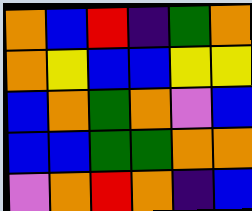[["orange", "blue", "red", "indigo", "green", "orange"], ["orange", "yellow", "blue", "blue", "yellow", "yellow"], ["blue", "orange", "green", "orange", "violet", "blue"], ["blue", "blue", "green", "green", "orange", "orange"], ["violet", "orange", "red", "orange", "indigo", "blue"]]